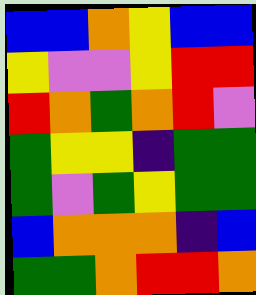[["blue", "blue", "orange", "yellow", "blue", "blue"], ["yellow", "violet", "violet", "yellow", "red", "red"], ["red", "orange", "green", "orange", "red", "violet"], ["green", "yellow", "yellow", "indigo", "green", "green"], ["green", "violet", "green", "yellow", "green", "green"], ["blue", "orange", "orange", "orange", "indigo", "blue"], ["green", "green", "orange", "red", "red", "orange"]]